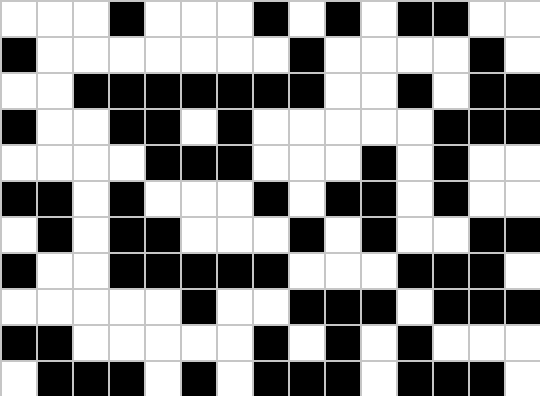[["white", "white", "white", "black", "white", "white", "white", "black", "white", "black", "white", "black", "black", "white", "white"], ["black", "white", "white", "white", "white", "white", "white", "white", "black", "white", "white", "white", "white", "black", "white"], ["white", "white", "black", "black", "black", "black", "black", "black", "black", "white", "white", "black", "white", "black", "black"], ["black", "white", "white", "black", "black", "white", "black", "white", "white", "white", "white", "white", "black", "black", "black"], ["white", "white", "white", "white", "black", "black", "black", "white", "white", "white", "black", "white", "black", "white", "white"], ["black", "black", "white", "black", "white", "white", "white", "black", "white", "black", "black", "white", "black", "white", "white"], ["white", "black", "white", "black", "black", "white", "white", "white", "black", "white", "black", "white", "white", "black", "black"], ["black", "white", "white", "black", "black", "black", "black", "black", "white", "white", "white", "black", "black", "black", "white"], ["white", "white", "white", "white", "white", "black", "white", "white", "black", "black", "black", "white", "black", "black", "black"], ["black", "black", "white", "white", "white", "white", "white", "black", "white", "black", "white", "black", "white", "white", "white"], ["white", "black", "black", "black", "white", "black", "white", "black", "black", "black", "white", "black", "black", "black", "white"]]